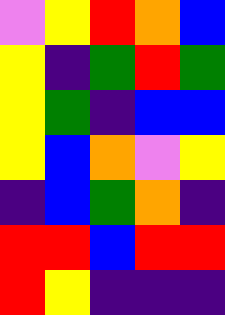[["violet", "yellow", "red", "orange", "blue"], ["yellow", "indigo", "green", "red", "green"], ["yellow", "green", "indigo", "blue", "blue"], ["yellow", "blue", "orange", "violet", "yellow"], ["indigo", "blue", "green", "orange", "indigo"], ["red", "red", "blue", "red", "red"], ["red", "yellow", "indigo", "indigo", "indigo"]]